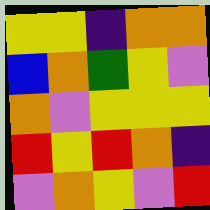[["yellow", "yellow", "indigo", "orange", "orange"], ["blue", "orange", "green", "yellow", "violet"], ["orange", "violet", "yellow", "yellow", "yellow"], ["red", "yellow", "red", "orange", "indigo"], ["violet", "orange", "yellow", "violet", "red"]]